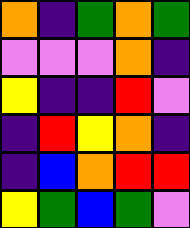[["orange", "indigo", "green", "orange", "green"], ["violet", "violet", "violet", "orange", "indigo"], ["yellow", "indigo", "indigo", "red", "violet"], ["indigo", "red", "yellow", "orange", "indigo"], ["indigo", "blue", "orange", "red", "red"], ["yellow", "green", "blue", "green", "violet"]]